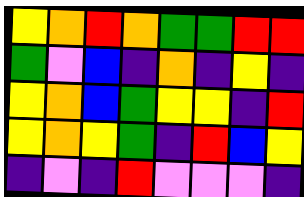[["yellow", "orange", "red", "orange", "green", "green", "red", "red"], ["green", "violet", "blue", "indigo", "orange", "indigo", "yellow", "indigo"], ["yellow", "orange", "blue", "green", "yellow", "yellow", "indigo", "red"], ["yellow", "orange", "yellow", "green", "indigo", "red", "blue", "yellow"], ["indigo", "violet", "indigo", "red", "violet", "violet", "violet", "indigo"]]